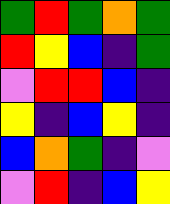[["green", "red", "green", "orange", "green"], ["red", "yellow", "blue", "indigo", "green"], ["violet", "red", "red", "blue", "indigo"], ["yellow", "indigo", "blue", "yellow", "indigo"], ["blue", "orange", "green", "indigo", "violet"], ["violet", "red", "indigo", "blue", "yellow"]]